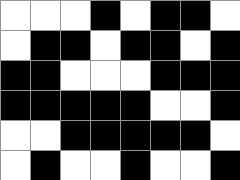[["white", "white", "white", "black", "white", "black", "black", "white"], ["white", "black", "black", "white", "black", "black", "white", "black"], ["black", "black", "white", "white", "white", "black", "black", "black"], ["black", "black", "black", "black", "black", "white", "white", "black"], ["white", "white", "black", "black", "black", "black", "black", "white"], ["white", "black", "white", "white", "black", "white", "white", "black"]]